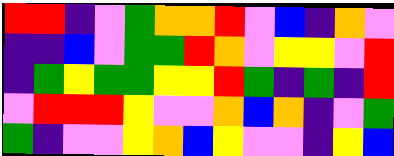[["red", "red", "indigo", "violet", "green", "orange", "orange", "red", "violet", "blue", "indigo", "orange", "violet"], ["indigo", "indigo", "blue", "violet", "green", "green", "red", "orange", "violet", "yellow", "yellow", "violet", "red"], ["indigo", "green", "yellow", "green", "green", "yellow", "yellow", "red", "green", "indigo", "green", "indigo", "red"], ["violet", "red", "red", "red", "yellow", "violet", "violet", "orange", "blue", "orange", "indigo", "violet", "green"], ["green", "indigo", "violet", "violet", "yellow", "orange", "blue", "yellow", "violet", "violet", "indigo", "yellow", "blue"]]